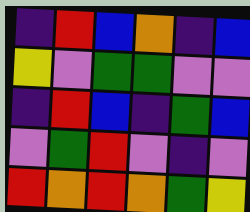[["indigo", "red", "blue", "orange", "indigo", "blue"], ["yellow", "violet", "green", "green", "violet", "violet"], ["indigo", "red", "blue", "indigo", "green", "blue"], ["violet", "green", "red", "violet", "indigo", "violet"], ["red", "orange", "red", "orange", "green", "yellow"]]